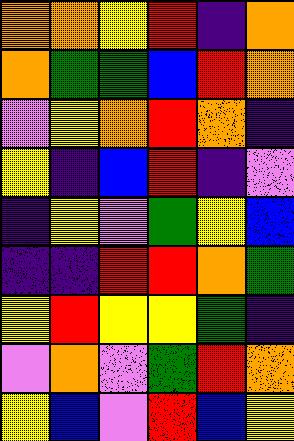[["orange", "orange", "yellow", "red", "indigo", "orange"], ["orange", "green", "green", "blue", "red", "orange"], ["violet", "yellow", "orange", "red", "orange", "indigo"], ["yellow", "indigo", "blue", "red", "indigo", "violet"], ["indigo", "yellow", "violet", "green", "yellow", "blue"], ["indigo", "indigo", "red", "red", "orange", "green"], ["yellow", "red", "yellow", "yellow", "green", "indigo"], ["violet", "orange", "violet", "green", "red", "orange"], ["yellow", "blue", "violet", "red", "blue", "yellow"]]